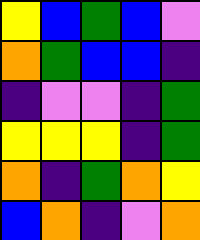[["yellow", "blue", "green", "blue", "violet"], ["orange", "green", "blue", "blue", "indigo"], ["indigo", "violet", "violet", "indigo", "green"], ["yellow", "yellow", "yellow", "indigo", "green"], ["orange", "indigo", "green", "orange", "yellow"], ["blue", "orange", "indigo", "violet", "orange"]]